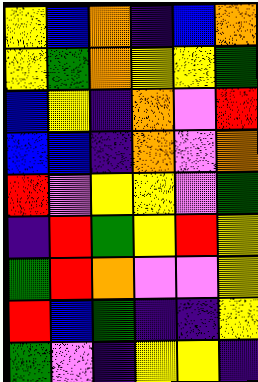[["yellow", "blue", "orange", "indigo", "blue", "orange"], ["yellow", "green", "orange", "yellow", "yellow", "green"], ["blue", "yellow", "indigo", "orange", "violet", "red"], ["blue", "blue", "indigo", "orange", "violet", "orange"], ["red", "violet", "yellow", "yellow", "violet", "green"], ["indigo", "red", "green", "yellow", "red", "yellow"], ["green", "red", "orange", "violet", "violet", "yellow"], ["red", "blue", "green", "indigo", "indigo", "yellow"], ["green", "violet", "indigo", "yellow", "yellow", "indigo"]]